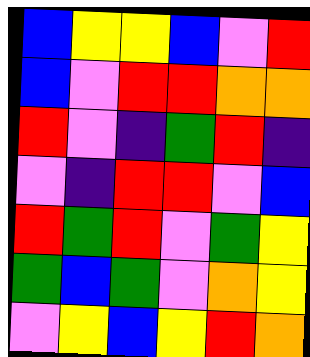[["blue", "yellow", "yellow", "blue", "violet", "red"], ["blue", "violet", "red", "red", "orange", "orange"], ["red", "violet", "indigo", "green", "red", "indigo"], ["violet", "indigo", "red", "red", "violet", "blue"], ["red", "green", "red", "violet", "green", "yellow"], ["green", "blue", "green", "violet", "orange", "yellow"], ["violet", "yellow", "blue", "yellow", "red", "orange"]]